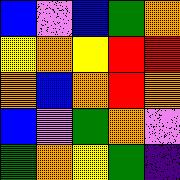[["blue", "violet", "blue", "green", "orange"], ["yellow", "orange", "yellow", "red", "red"], ["orange", "blue", "orange", "red", "orange"], ["blue", "violet", "green", "orange", "violet"], ["green", "orange", "yellow", "green", "indigo"]]